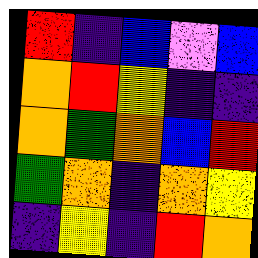[["red", "indigo", "blue", "violet", "blue"], ["orange", "red", "yellow", "indigo", "indigo"], ["orange", "green", "orange", "blue", "red"], ["green", "orange", "indigo", "orange", "yellow"], ["indigo", "yellow", "indigo", "red", "orange"]]